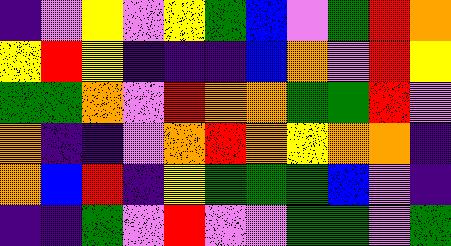[["indigo", "violet", "yellow", "violet", "yellow", "green", "blue", "violet", "green", "red", "orange"], ["yellow", "red", "yellow", "indigo", "indigo", "indigo", "blue", "orange", "violet", "red", "yellow"], ["green", "green", "orange", "violet", "red", "orange", "orange", "green", "green", "red", "violet"], ["orange", "indigo", "indigo", "violet", "orange", "red", "orange", "yellow", "orange", "orange", "indigo"], ["orange", "blue", "red", "indigo", "yellow", "green", "green", "green", "blue", "violet", "indigo"], ["indigo", "indigo", "green", "violet", "red", "violet", "violet", "green", "green", "violet", "green"]]